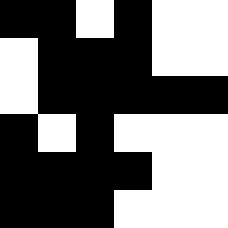[["black", "black", "white", "black", "white", "white"], ["white", "black", "black", "black", "white", "white"], ["white", "black", "black", "black", "black", "black"], ["black", "white", "black", "white", "white", "white"], ["black", "black", "black", "black", "white", "white"], ["black", "black", "black", "white", "white", "white"]]